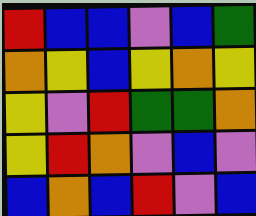[["red", "blue", "blue", "violet", "blue", "green"], ["orange", "yellow", "blue", "yellow", "orange", "yellow"], ["yellow", "violet", "red", "green", "green", "orange"], ["yellow", "red", "orange", "violet", "blue", "violet"], ["blue", "orange", "blue", "red", "violet", "blue"]]